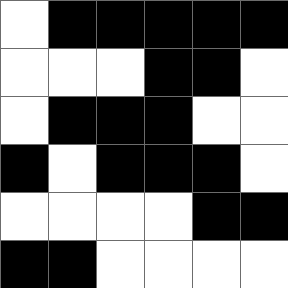[["white", "black", "black", "black", "black", "black"], ["white", "white", "white", "black", "black", "white"], ["white", "black", "black", "black", "white", "white"], ["black", "white", "black", "black", "black", "white"], ["white", "white", "white", "white", "black", "black"], ["black", "black", "white", "white", "white", "white"]]